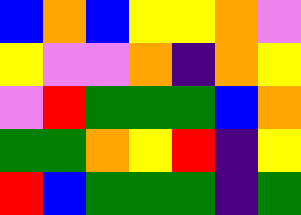[["blue", "orange", "blue", "yellow", "yellow", "orange", "violet"], ["yellow", "violet", "violet", "orange", "indigo", "orange", "yellow"], ["violet", "red", "green", "green", "green", "blue", "orange"], ["green", "green", "orange", "yellow", "red", "indigo", "yellow"], ["red", "blue", "green", "green", "green", "indigo", "green"]]